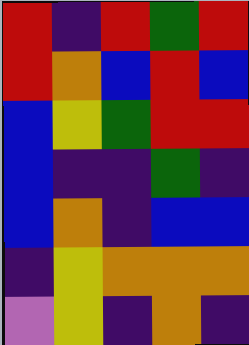[["red", "indigo", "red", "green", "red"], ["red", "orange", "blue", "red", "blue"], ["blue", "yellow", "green", "red", "red"], ["blue", "indigo", "indigo", "green", "indigo"], ["blue", "orange", "indigo", "blue", "blue"], ["indigo", "yellow", "orange", "orange", "orange"], ["violet", "yellow", "indigo", "orange", "indigo"]]